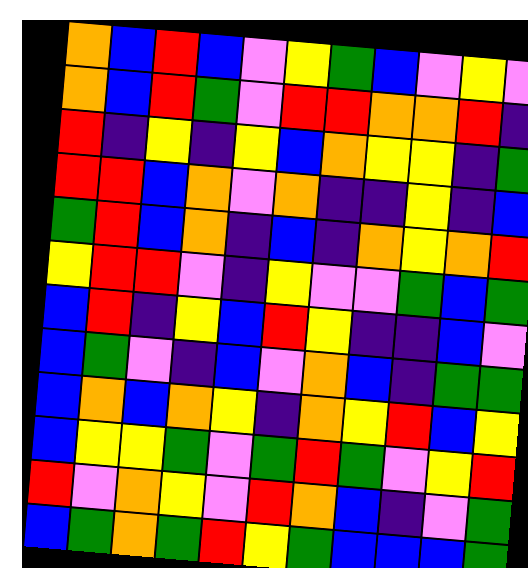[["orange", "blue", "red", "blue", "violet", "yellow", "green", "blue", "violet", "yellow", "violet"], ["orange", "blue", "red", "green", "violet", "red", "red", "orange", "orange", "red", "indigo"], ["red", "indigo", "yellow", "indigo", "yellow", "blue", "orange", "yellow", "yellow", "indigo", "green"], ["red", "red", "blue", "orange", "violet", "orange", "indigo", "indigo", "yellow", "indigo", "blue"], ["green", "red", "blue", "orange", "indigo", "blue", "indigo", "orange", "yellow", "orange", "red"], ["yellow", "red", "red", "violet", "indigo", "yellow", "violet", "violet", "green", "blue", "green"], ["blue", "red", "indigo", "yellow", "blue", "red", "yellow", "indigo", "indigo", "blue", "violet"], ["blue", "green", "violet", "indigo", "blue", "violet", "orange", "blue", "indigo", "green", "green"], ["blue", "orange", "blue", "orange", "yellow", "indigo", "orange", "yellow", "red", "blue", "yellow"], ["blue", "yellow", "yellow", "green", "violet", "green", "red", "green", "violet", "yellow", "red"], ["red", "violet", "orange", "yellow", "violet", "red", "orange", "blue", "indigo", "violet", "green"], ["blue", "green", "orange", "green", "red", "yellow", "green", "blue", "blue", "blue", "green"]]